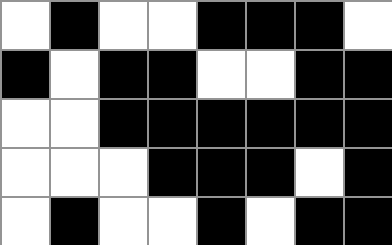[["white", "black", "white", "white", "black", "black", "black", "white"], ["black", "white", "black", "black", "white", "white", "black", "black"], ["white", "white", "black", "black", "black", "black", "black", "black"], ["white", "white", "white", "black", "black", "black", "white", "black"], ["white", "black", "white", "white", "black", "white", "black", "black"]]